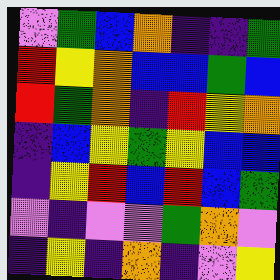[["violet", "green", "blue", "orange", "indigo", "indigo", "green"], ["red", "yellow", "orange", "blue", "blue", "green", "blue"], ["red", "green", "orange", "indigo", "red", "yellow", "orange"], ["indigo", "blue", "yellow", "green", "yellow", "blue", "blue"], ["indigo", "yellow", "red", "blue", "red", "blue", "green"], ["violet", "indigo", "violet", "violet", "green", "orange", "violet"], ["indigo", "yellow", "indigo", "orange", "indigo", "violet", "yellow"]]